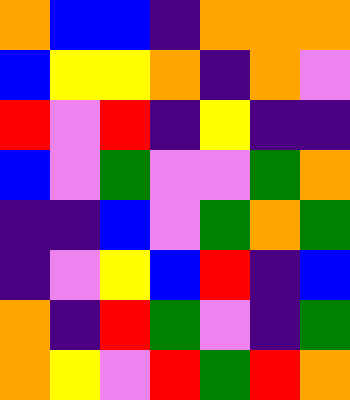[["orange", "blue", "blue", "indigo", "orange", "orange", "orange"], ["blue", "yellow", "yellow", "orange", "indigo", "orange", "violet"], ["red", "violet", "red", "indigo", "yellow", "indigo", "indigo"], ["blue", "violet", "green", "violet", "violet", "green", "orange"], ["indigo", "indigo", "blue", "violet", "green", "orange", "green"], ["indigo", "violet", "yellow", "blue", "red", "indigo", "blue"], ["orange", "indigo", "red", "green", "violet", "indigo", "green"], ["orange", "yellow", "violet", "red", "green", "red", "orange"]]